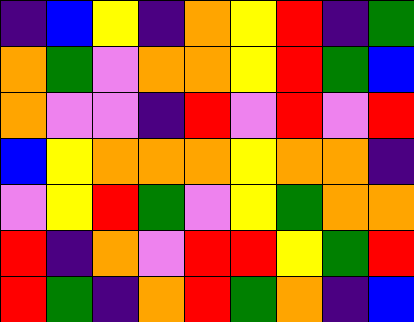[["indigo", "blue", "yellow", "indigo", "orange", "yellow", "red", "indigo", "green"], ["orange", "green", "violet", "orange", "orange", "yellow", "red", "green", "blue"], ["orange", "violet", "violet", "indigo", "red", "violet", "red", "violet", "red"], ["blue", "yellow", "orange", "orange", "orange", "yellow", "orange", "orange", "indigo"], ["violet", "yellow", "red", "green", "violet", "yellow", "green", "orange", "orange"], ["red", "indigo", "orange", "violet", "red", "red", "yellow", "green", "red"], ["red", "green", "indigo", "orange", "red", "green", "orange", "indigo", "blue"]]